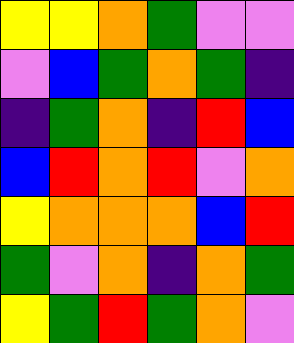[["yellow", "yellow", "orange", "green", "violet", "violet"], ["violet", "blue", "green", "orange", "green", "indigo"], ["indigo", "green", "orange", "indigo", "red", "blue"], ["blue", "red", "orange", "red", "violet", "orange"], ["yellow", "orange", "orange", "orange", "blue", "red"], ["green", "violet", "orange", "indigo", "orange", "green"], ["yellow", "green", "red", "green", "orange", "violet"]]